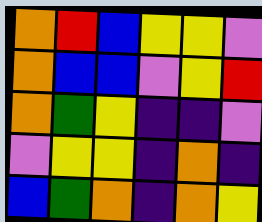[["orange", "red", "blue", "yellow", "yellow", "violet"], ["orange", "blue", "blue", "violet", "yellow", "red"], ["orange", "green", "yellow", "indigo", "indigo", "violet"], ["violet", "yellow", "yellow", "indigo", "orange", "indigo"], ["blue", "green", "orange", "indigo", "orange", "yellow"]]